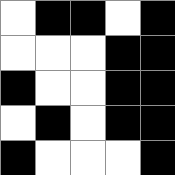[["white", "black", "black", "white", "black"], ["white", "white", "white", "black", "black"], ["black", "white", "white", "black", "black"], ["white", "black", "white", "black", "black"], ["black", "white", "white", "white", "black"]]